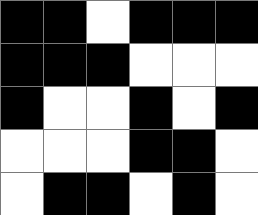[["black", "black", "white", "black", "black", "black"], ["black", "black", "black", "white", "white", "white"], ["black", "white", "white", "black", "white", "black"], ["white", "white", "white", "black", "black", "white"], ["white", "black", "black", "white", "black", "white"]]